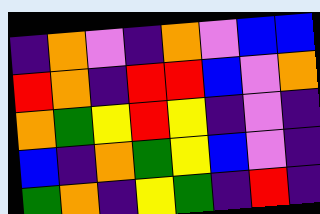[["indigo", "orange", "violet", "indigo", "orange", "violet", "blue", "blue"], ["red", "orange", "indigo", "red", "red", "blue", "violet", "orange"], ["orange", "green", "yellow", "red", "yellow", "indigo", "violet", "indigo"], ["blue", "indigo", "orange", "green", "yellow", "blue", "violet", "indigo"], ["green", "orange", "indigo", "yellow", "green", "indigo", "red", "indigo"]]